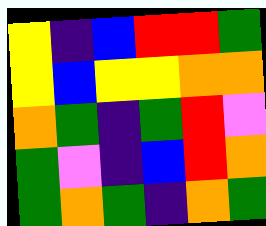[["yellow", "indigo", "blue", "red", "red", "green"], ["yellow", "blue", "yellow", "yellow", "orange", "orange"], ["orange", "green", "indigo", "green", "red", "violet"], ["green", "violet", "indigo", "blue", "red", "orange"], ["green", "orange", "green", "indigo", "orange", "green"]]